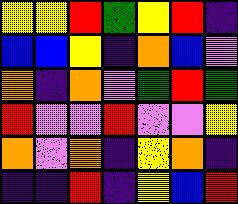[["yellow", "yellow", "red", "green", "yellow", "red", "indigo"], ["blue", "blue", "yellow", "indigo", "orange", "blue", "violet"], ["orange", "indigo", "orange", "violet", "green", "red", "green"], ["red", "violet", "violet", "red", "violet", "violet", "yellow"], ["orange", "violet", "orange", "indigo", "yellow", "orange", "indigo"], ["indigo", "indigo", "red", "indigo", "yellow", "blue", "red"]]